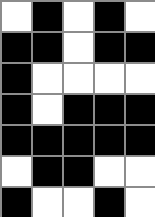[["white", "black", "white", "black", "white"], ["black", "black", "white", "black", "black"], ["black", "white", "white", "white", "white"], ["black", "white", "black", "black", "black"], ["black", "black", "black", "black", "black"], ["white", "black", "black", "white", "white"], ["black", "white", "white", "black", "white"]]